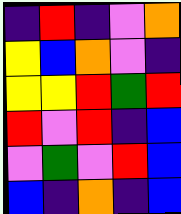[["indigo", "red", "indigo", "violet", "orange"], ["yellow", "blue", "orange", "violet", "indigo"], ["yellow", "yellow", "red", "green", "red"], ["red", "violet", "red", "indigo", "blue"], ["violet", "green", "violet", "red", "blue"], ["blue", "indigo", "orange", "indigo", "blue"]]